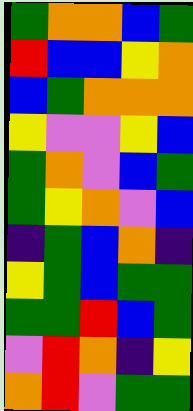[["green", "orange", "orange", "blue", "green"], ["red", "blue", "blue", "yellow", "orange"], ["blue", "green", "orange", "orange", "orange"], ["yellow", "violet", "violet", "yellow", "blue"], ["green", "orange", "violet", "blue", "green"], ["green", "yellow", "orange", "violet", "blue"], ["indigo", "green", "blue", "orange", "indigo"], ["yellow", "green", "blue", "green", "green"], ["green", "green", "red", "blue", "green"], ["violet", "red", "orange", "indigo", "yellow"], ["orange", "red", "violet", "green", "green"]]